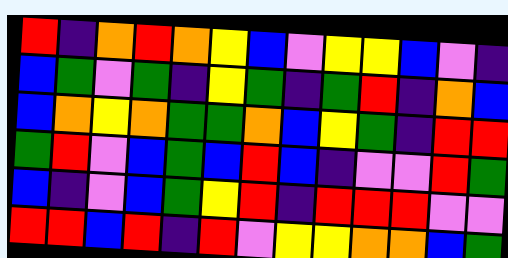[["red", "indigo", "orange", "red", "orange", "yellow", "blue", "violet", "yellow", "yellow", "blue", "violet", "indigo"], ["blue", "green", "violet", "green", "indigo", "yellow", "green", "indigo", "green", "red", "indigo", "orange", "blue"], ["blue", "orange", "yellow", "orange", "green", "green", "orange", "blue", "yellow", "green", "indigo", "red", "red"], ["green", "red", "violet", "blue", "green", "blue", "red", "blue", "indigo", "violet", "violet", "red", "green"], ["blue", "indigo", "violet", "blue", "green", "yellow", "red", "indigo", "red", "red", "red", "violet", "violet"], ["red", "red", "blue", "red", "indigo", "red", "violet", "yellow", "yellow", "orange", "orange", "blue", "green"]]